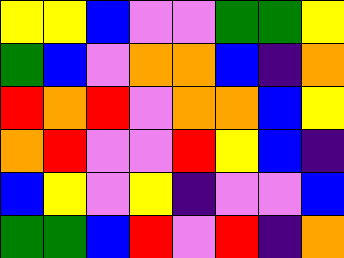[["yellow", "yellow", "blue", "violet", "violet", "green", "green", "yellow"], ["green", "blue", "violet", "orange", "orange", "blue", "indigo", "orange"], ["red", "orange", "red", "violet", "orange", "orange", "blue", "yellow"], ["orange", "red", "violet", "violet", "red", "yellow", "blue", "indigo"], ["blue", "yellow", "violet", "yellow", "indigo", "violet", "violet", "blue"], ["green", "green", "blue", "red", "violet", "red", "indigo", "orange"]]